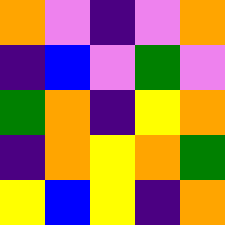[["orange", "violet", "indigo", "violet", "orange"], ["indigo", "blue", "violet", "green", "violet"], ["green", "orange", "indigo", "yellow", "orange"], ["indigo", "orange", "yellow", "orange", "green"], ["yellow", "blue", "yellow", "indigo", "orange"]]